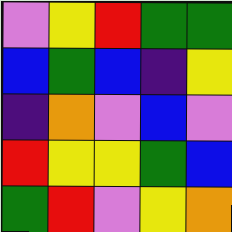[["violet", "yellow", "red", "green", "green"], ["blue", "green", "blue", "indigo", "yellow"], ["indigo", "orange", "violet", "blue", "violet"], ["red", "yellow", "yellow", "green", "blue"], ["green", "red", "violet", "yellow", "orange"]]